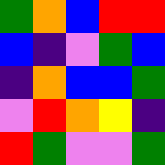[["green", "orange", "blue", "red", "red"], ["blue", "indigo", "violet", "green", "blue"], ["indigo", "orange", "blue", "blue", "green"], ["violet", "red", "orange", "yellow", "indigo"], ["red", "green", "violet", "violet", "green"]]